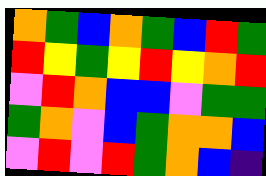[["orange", "green", "blue", "orange", "green", "blue", "red", "green"], ["red", "yellow", "green", "yellow", "red", "yellow", "orange", "red"], ["violet", "red", "orange", "blue", "blue", "violet", "green", "green"], ["green", "orange", "violet", "blue", "green", "orange", "orange", "blue"], ["violet", "red", "violet", "red", "green", "orange", "blue", "indigo"]]